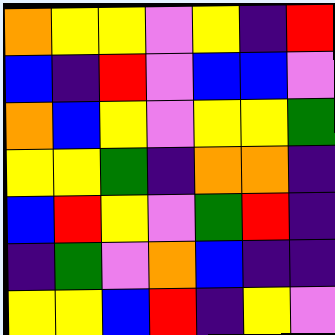[["orange", "yellow", "yellow", "violet", "yellow", "indigo", "red"], ["blue", "indigo", "red", "violet", "blue", "blue", "violet"], ["orange", "blue", "yellow", "violet", "yellow", "yellow", "green"], ["yellow", "yellow", "green", "indigo", "orange", "orange", "indigo"], ["blue", "red", "yellow", "violet", "green", "red", "indigo"], ["indigo", "green", "violet", "orange", "blue", "indigo", "indigo"], ["yellow", "yellow", "blue", "red", "indigo", "yellow", "violet"]]